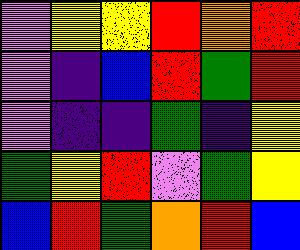[["violet", "yellow", "yellow", "red", "orange", "red"], ["violet", "indigo", "blue", "red", "green", "red"], ["violet", "indigo", "indigo", "green", "indigo", "yellow"], ["green", "yellow", "red", "violet", "green", "yellow"], ["blue", "red", "green", "orange", "red", "blue"]]